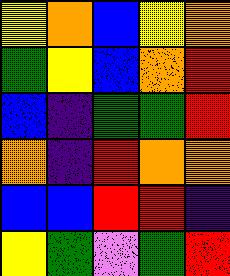[["yellow", "orange", "blue", "yellow", "orange"], ["green", "yellow", "blue", "orange", "red"], ["blue", "indigo", "green", "green", "red"], ["orange", "indigo", "red", "orange", "orange"], ["blue", "blue", "red", "red", "indigo"], ["yellow", "green", "violet", "green", "red"]]